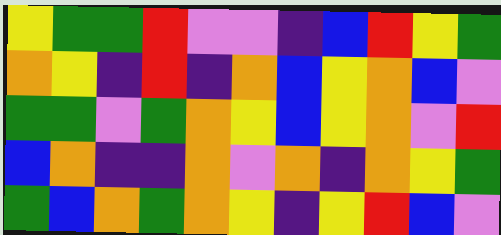[["yellow", "green", "green", "red", "violet", "violet", "indigo", "blue", "red", "yellow", "green"], ["orange", "yellow", "indigo", "red", "indigo", "orange", "blue", "yellow", "orange", "blue", "violet"], ["green", "green", "violet", "green", "orange", "yellow", "blue", "yellow", "orange", "violet", "red"], ["blue", "orange", "indigo", "indigo", "orange", "violet", "orange", "indigo", "orange", "yellow", "green"], ["green", "blue", "orange", "green", "orange", "yellow", "indigo", "yellow", "red", "blue", "violet"]]